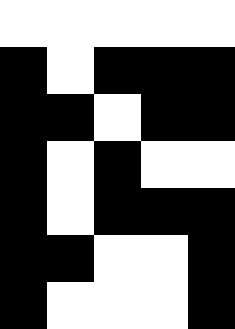[["white", "white", "white", "white", "white"], ["black", "white", "black", "black", "black"], ["black", "black", "white", "black", "black"], ["black", "white", "black", "white", "white"], ["black", "white", "black", "black", "black"], ["black", "black", "white", "white", "black"], ["black", "white", "white", "white", "black"]]